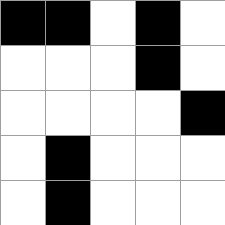[["black", "black", "white", "black", "white"], ["white", "white", "white", "black", "white"], ["white", "white", "white", "white", "black"], ["white", "black", "white", "white", "white"], ["white", "black", "white", "white", "white"]]